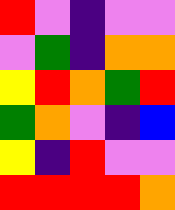[["red", "violet", "indigo", "violet", "violet"], ["violet", "green", "indigo", "orange", "orange"], ["yellow", "red", "orange", "green", "red"], ["green", "orange", "violet", "indigo", "blue"], ["yellow", "indigo", "red", "violet", "violet"], ["red", "red", "red", "red", "orange"]]